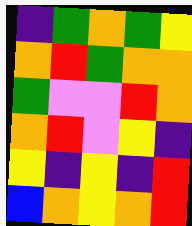[["indigo", "green", "orange", "green", "yellow"], ["orange", "red", "green", "orange", "orange"], ["green", "violet", "violet", "red", "orange"], ["orange", "red", "violet", "yellow", "indigo"], ["yellow", "indigo", "yellow", "indigo", "red"], ["blue", "orange", "yellow", "orange", "red"]]